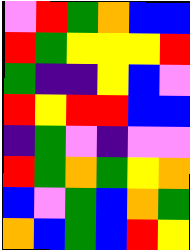[["violet", "red", "green", "orange", "blue", "blue"], ["red", "green", "yellow", "yellow", "yellow", "red"], ["green", "indigo", "indigo", "yellow", "blue", "violet"], ["red", "yellow", "red", "red", "blue", "blue"], ["indigo", "green", "violet", "indigo", "violet", "violet"], ["red", "green", "orange", "green", "yellow", "orange"], ["blue", "violet", "green", "blue", "orange", "green"], ["orange", "blue", "green", "blue", "red", "yellow"]]